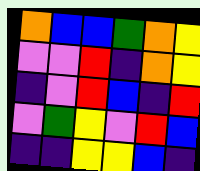[["orange", "blue", "blue", "green", "orange", "yellow"], ["violet", "violet", "red", "indigo", "orange", "yellow"], ["indigo", "violet", "red", "blue", "indigo", "red"], ["violet", "green", "yellow", "violet", "red", "blue"], ["indigo", "indigo", "yellow", "yellow", "blue", "indigo"]]